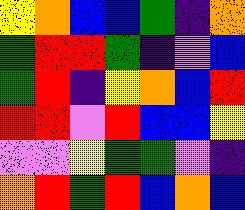[["yellow", "orange", "blue", "blue", "green", "indigo", "orange"], ["green", "red", "red", "green", "indigo", "violet", "blue"], ["green", "red", "indigo", "yellow", "orange", "blue", "red"], ["red", "red", "violet", "red", "blue", "blue", "yellow"], ["violet", "violet", "yellow", "green", "green", "violet", "indigo"], ["orange", "red", "green", "red", "blue", "orange", "blue"]]